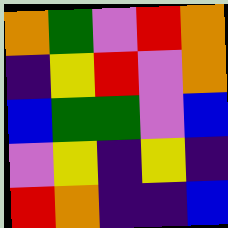[["orange", "green", "violet", "red", "orange"], ["indigo", "yellow", "red", "violet", "orange"], ["blue", "green", "green", "violet", "blue"], ["violet", "yellow", "indigo", "yellow", "indigo"], ["red", "orange", "indigo", "indigo", "blue"]]